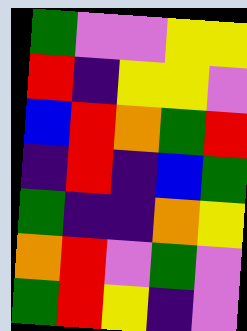[["green", "violet", "violet", "yellow", "yellow"], ["red", "indigo", "yellow", "yellow", "violet"], ["blue", "red", "orange", "green", "red"], ["indigo", "red", "indigo", "blue", "green"], ["green", "indigo", "indigo", "orange", "yellow"], ["orange", "red", "violet", "green", "violet"], ["green", "red", "yellow", "indigo", "violet"]]